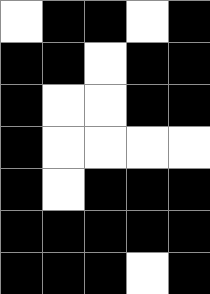[["white", "black", "black", "white", "black"], ["black", "black", "white", "black", "black"], ["black", "white", "white", "black", "black"], ["black", "white", "white", "white", "white"], ["black", "white", "black", "black", "black"], ["black", "black", "black", "black", "black"], ["black", "black", "black", "white", "black"]]